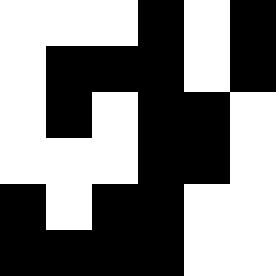[["white", "white", "white", "black", "white", "black"], ["white", "black", "black", "black", "white", "black"], ["white", "black", "white", "black", "black", "white"], ["white", "white", "white", "black", "black", "white"], ["black", "white", "black", "black", "white", "white"], ["black", "black", "black", "black", "white", "white"]]